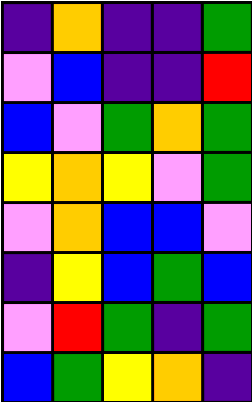[["indigo", "orange", "indigo", "indigo", "green"], ["violet", "blue", "indigo", "indigo", "red"], ["blue", "violet", "green", "orange", "green"], ["yellow", "orange", "yellow", "violet", "green"], ["violet", "orange", "blue", "blue", "violet"], ["indigo", "yellow", "blue", "green", "blue"], ["violet", "red", "green", "indigo", "green"], ["blue", "green", "yellow", "orange", "indigo"]]